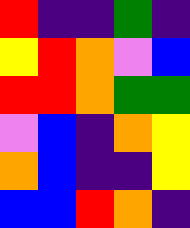[["red", "indigo", "indigo", "green", "indigo"], ["yellow", "red", "orange", "violet", "blue"], ["red", "red", "orange", "green", "green"], ["violet", "blue", "indigo", "orange", "yellow"], ["orange", "blue", "indigo", "indigo", "yellow"], ["blue", "blue", "red", "orange", "indigo"]]